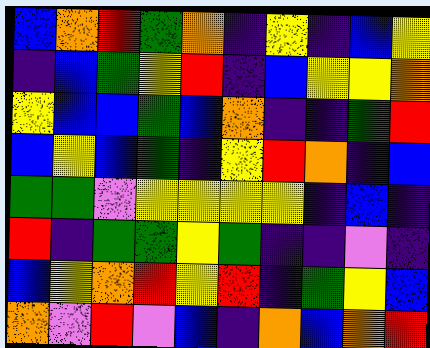[["blue", "orange", "red", "green", "orange", "indigo", "yellow", "indigo", "blue", "yellow"], ["indigo", "blue", "green", "yellow", "red", "indigo", "blue", "yellow", "yellow", "orange"], ["yellow", "blue", "blue", "green", "blue", "orange", "indigo", "indigo", "green", "red"], ["blue", "yellow", "blue", "green", "indigo", "yellow", "red", "orange", "indigo", "blue"], ["green", "green", "violet", "yellow", "yellow", "yellow", "yellow", "indigo", "blue", "indigo"], ["red", "indigo", "green", "green", "yellow", "green", "indigo", "indigo", "violet", "indigo"], ["blue", "yellow", "orange", "red", "yellow", "red", "indigo", "green", "yellow", "blue"], ["orange", "violet", "red", "violet", "blue", "indigo", "orange", "blue", "orange", "red"]]